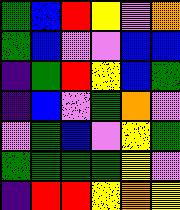[["green", "blue", "red", "yellow", "violet", "orange"], ["green", "blue", "violet", "violet", "blue", "blue"], ["indigo", "green", "red", "yellow", "blue", "green"], ["indigo", "blue", "violet", "green", "orange", "violet"], ["violet", "green", "blue", "violet", "yellow", "green"], ["green", "green", "green", "green", "yellow", "violet"], ["indigo", "red", "red", "yellow", "orange", "yellow"]]